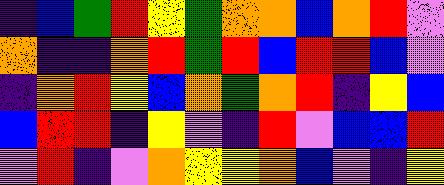[["indigo", "blue", "green", "red", "yellow", "green", "orange", "orange", "blue", "orange", "red", "violet"], ["orange", "indigo", "indigo", "orange", "red", "green", "red", "blue", "red", "red", "blue", "violet"], ["indigo", "orange", "red", "yellow", "blue", "orange", "green", "orange", "red", "indigo", "yellow", "blue"], ["blue", "red", "red", "indigo", "yellow", "violet", "indigo", "red", "violet", "blue", "blue", "red"], ["violet", "red", "indigo", "violet", "orange", "yellow", "yellow", "orange", "blue", "violet", "indigo", "yellow"]]